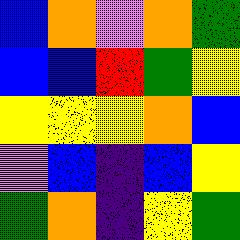[["blue", "orange", "violet", "orange", "green"], ["blue", "blue", "red", "green", "yellow"], ["yellow", "yellow", "yellow", "orange", "blue"], ["violet", "blue", "indigo", "blue", "yellow"], ["green", "orange", "indigo", "yellow", "green"]]